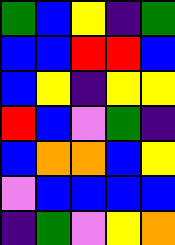[["green", "blue", "yellow", "indigo", "green"], ["blue", "blue", "red", "red", "blue"], ["blue", "yellow", "indigo", "yellow", "yellow"], ["red", "blue", "violet", "green", "indigo"], ["blue", "orange", "orange", "blue", "yellow"], ["violet", "blue", "blue", "blue", "blue"], ["indigo", "green", "violet", "yellow", "orange"]]